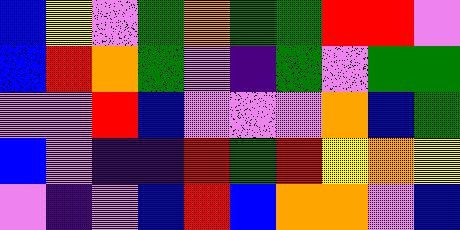[["blue", "yellow", "violet", "green", "orange", "green", "green", "red", "red", "violet"], ["blue", "red", "orange", "green", "violet", "indigo", "green", "violet", "green", "green"], ["violet", "violet", "red", "blue", "violet", "violet", "violet", "orange", "blue", "green"], ["blue", "violet", "indigo", "indigo", "red", "green", "red", "yellow", "orange", "yellow"], ["violet", "indigo", "violet", "blue", "red", "blue", "orange", "orange", "violet", "blue"]]